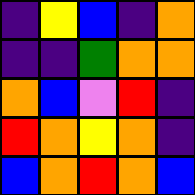[["indigo", "yellow", "blue", "indigo", "orange"], ["indigo", "indigo", "green", "orange", "orange"], ["orange", "blue", "violet", "red", "indigo"], ["red", "orange", "yellow", "orange", "indigo"], ["blue", "orange", "red", "orange", "blue"]]